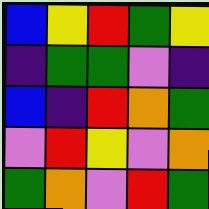[["blue", "yellow", "red", "green", "yellow"], ["indigo", "green", "green", "violet", "indigo"], ["blue", "indigo", "red", "orange", "green"], ["violet", "red", "yellow", "violet", "orange"], ["green", "orange", "violet", "red", "green"]]